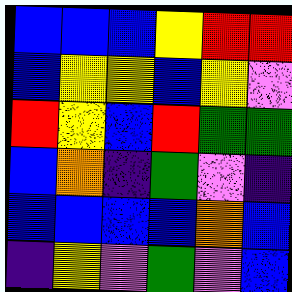[["blue", "blue", "blue", "yellow", "red", "red"], ["blue", "yellow", "yellow", "blue", "yellow", "violet"], ["red", "yellow", "blue", "red", "green", "green"], ["blue", "orange", "indigo", "green", "violet", "indigo"], ["blue", "blue", "blue", "blue", "orange", "blue"], ["indigo", "yellow", "violet", "green", "violet", "blue"]]